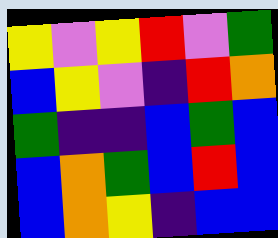[["yellow", "violet", "yellow", "red", "violet", "green"], ["blue", "yellow", "violet", "indigo", "red", "orange"], ["green", "indigo", "indigo", "blue", "green", "blue"], ["blue", "orange", "green", "blue", "red", "blue"], ["blue", "orange", "yellow", "indigo", "blue", "blue"]]